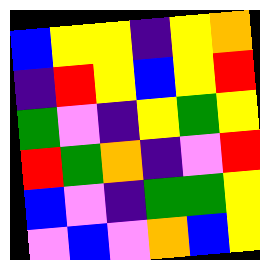[["blue", "yellow", "yellow", "indigo", "yellow", "orange"], ["indigo", "red", "yellow", "blue", "yellow", "red"], ["green", "violet", "indigo", "yellow", "green", "yellow"], ["red", "green", "orange", "indigo", "violet", "red"], ["blue", "violet", "indigo", "green", "green", "yellow"], ["violet", "blue", "violet", "orange", "blue", "yellow"]]